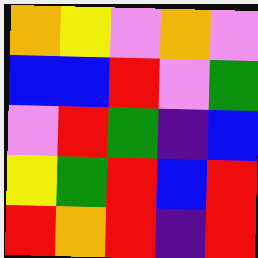[["orange", "yellow", "violet", "orange", "violet"], ["blue", "blue", "red", "violet", "green"], ["violet", "red", "green", "indigo", "blue"], ["yellow", "green", "red", "blue", "red"], ["red", "orange", "red", "indigo", "red"]]